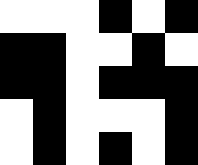[["white", "white", "white", "black", "white", "black"], ["black", "black", "white", "white", "black", "white"], ["black", "black", "white", "black", "black", "black"], ["white", "black", "white", "white", "white", "black"], ["white", "black", "white", "black", "white", "black"]]